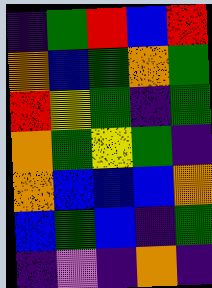[["indigo", "green", "red", "blue", "red"], ["orange", "blue", "green", "orange", "green"], ["red", "yellow", "green", "indigo", "green"], ["orange", "green", "yellow", "green", "indigo"], ["orange", "blue", "blue", "blue", "orange"], ["blue", "green", "blue", "indigo", "green"], ["indigo", "violet", "indigo", "orange", "indigo"]]